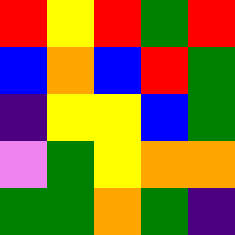[["red", "yellow", "red", "green", "red"], ["blue", "orange", "blue", "red", "green"], ["indigo", "yellow", "yellow", "blue", "green"], ["violet", "green", "yellow", "orange", "orange"], ["green", "green", "orange", "green", "indigo"]]